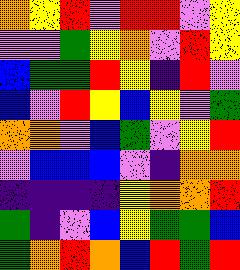[["orange", "yellow", "red", "violet", "red", "red", "violet", "yellow"], ["violet", "violet", "green", "yellow", "orange", "violet", "red", "yellow"], ["blue", "green", "green", "red", "yellow", "indigo", "red", "violet"], ["blue", "violet", "red", "yellow", "blue", "yellow", "violet", "green"], ["orange", "orange", "violet", "blue", "green", "violet", "yellow", "red"], ["violet", "blue", "blue", "blue", "violet", "indigo", "orange", "orange"], ["indigo", "indigo", "indigo", "indigo", "yellow", "orange", "orange", "red"], ["green", "indigo", "violet", "blue", "yellow", "green", "green", "blue"], ["green", "orange", "red", "orange", "blue", "red", "green", "red"]]